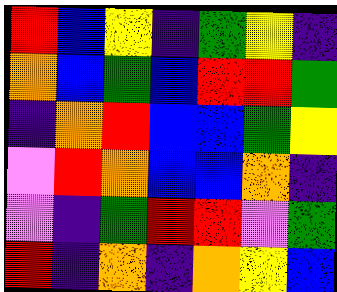[["red", "blue", "yellow", "indigo", "green", "yellow", "indigo"], ["orange", "blue", "green", "blue", "red", "red", "green"], ["indigo", "orange", "red", "blue", "blue", "green", "yellow"], ["violet", "red", "orange", "blue", "blue", "orange", "indigo"], ["violet", "indigo", "green", "red", "red", "violet", "green"], ["red", "indigo", "orange", "indigo", "orange", "yellow", "blue"]]